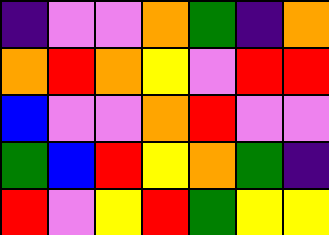[["indigo", "violet", "violet", "orange", "green", "indigo", "orange"], ["orange", "red", "orange", "yellow", "violet", "red", "red"], ["blue", "violet", "violet", "orange", "red", "violet", "violet"], ["green", "blue", "red", "yellow", "orange", "green", "indigo"], ["red", "violet", "yellow", "red", "green", "yellow", "yellow"]]